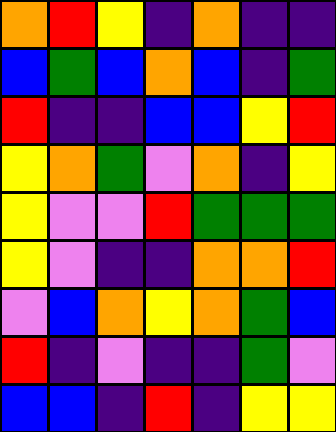[["orange", "red", "yellow", "indigo", "orange", "indigo", "indigo"], ["blue", "green", "blue", "orange", "blue", "indigo", "green"], ["red", "indigo", "indigo", "blue", "blue", "yellow", "red"], ["yellow", "orange", "green", "violet", "orange", "indigo", "yellow"], ["yellow", "violet", "violet", "red", "green", "green", "green"], ["yellow", "violet", "indigo", "indigo", "orange", "orange", "red"], ["violet", "blue", "orange", "yellow", "orange", "green", "blue"], ["red", "indigo", "violet", "indigo", "indigo", "green", "violet"], ["blue", "blue", "indigo", "red", "indigo", "yellow", "yellow"]]